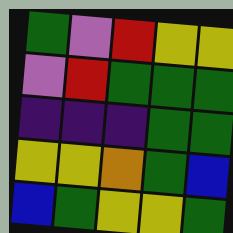[["green", "violet", "red", "yellow", "yellow"], ["violet", "red", "green", "green", "green"], ["indigo", "indigo", "indigo", "green", "green"], ["yellow", "yellow", "orange", "green", "blue"], ["blue", "green", "yellow", "yellow", "green"]]